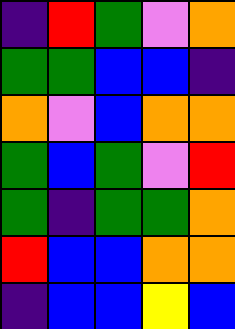[["indigo", "red", "green", "violet", "orange"], ["green", "green", "blue", "blue", "indigo"], ["orange", "violet", "blue", "orange", "orange"], ["green", "blue", "green", "violet", "red"], ["green", "indigo", "green", "green", "orange"], ["red", "blue", "blue", "orange", "orange"], ["indigo", "blue", "blue", "yellow", "blue"]]